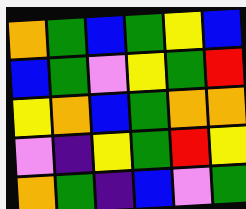[["orange", "green", "blue", "green", "yellow", "blue"], ["blue", "green", "violet", "yellow", "green", "red"], ["yellow", "orange", "blue", "green", "orange", "orange"], ["violet", "indigo", "yellow", "green", "red", "yellow"], ["orange", "green", "indigo", "blue", "violet", "green"]]